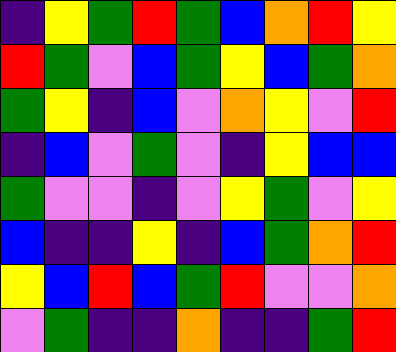[["indigo", "yellow", "green", "red", "green", "blue", "orange", "red", "yellow"], ["red", "green", "violet", "blue", "green", "yellow", "blue", "green", "orange"], ["green", "yellow", "indigo", "blue", "violet", "orange", "yellow", "violet", "red"], ["indigo", "blue", "violet", "green", "violet", "indigo", "yellow", "blue", "blue"], ["green", "violet", "violet", "indigo", "violet", "yellow", "green", "violet", "yellow"], ["blue", "indigo", "indigo", "yellow", "indigo", "blue", "green", "orange", "red"], ["yellow", "blue", "red", "blue", "green", "red", "violet", "violet", "orange"], ["violet", "green", "indigo", "indigo", "orange", "indigo", "indigo", "green", "red"]]